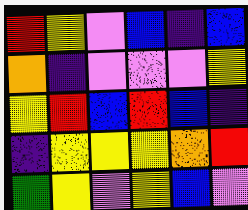[["red", "yellow", "violet", "blue", "indigo", "blue"], ["orange", "indigo", "violet", "violet", "violet", "yellow"], ["yellow", "red", "blue", "red", "blue", "indigo"], ["indigo", "yellow", "yellow", "yellow", "orange", "red"], ["green", "yellow", "violet", "yellow", "blue", "violet"]]